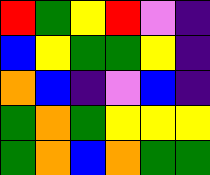[["red", "green", "yellow", "red", "violet", "indigo"], ["blue", "yellow", "green", "green", "yellow", "indigo"], ["orange", "blue", "indigo", "violet", "blue", "indigo"], ["green", "orange", "green", "yellow", "yellow", "yellow"], ["green", "orange", "blue", "orange", "green", "green"]]